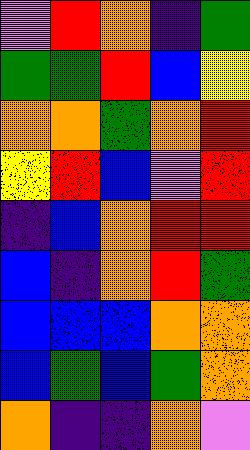[["violet", "red", "orange", "indigo", "green"], ["green", "green", "red", "blue", "yellow"], ["orange", "orange", "green", "orange", "red"], ["yellow", "red", "blue", "violet", "red"], ["indigo", "blue", "orange", "red", "red"], ["blue", "indigo", "orange", "red", "green"], ["blue", "blue", "blue", "orange", "orange"], ["blue", "green", "blue", "green", "orange"], ["orange", "indigo", "indigo", "orange", "violet"]]